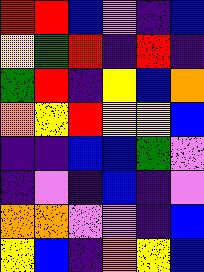[["red", "red", "blue", "violet", "indigo", "blue"], ["yellow", "green", "red", "indigo", "red", "indigo"], ["green", "red", "indigo", "yellow", "blue", "orange"], ["orange", "yellow", "red", "yellow", "yellow", "blue"], ["indigo", "indigo", "blue", "blue", "green", "violet"], ["indigo", "violet", "indigo", "blue", "indigo", "violet"], ["orange", "orange", "violet", "violet", "indigo", "blue"], ["yellow", "blue", "indigo", "orange", "yellow", "blue"]]